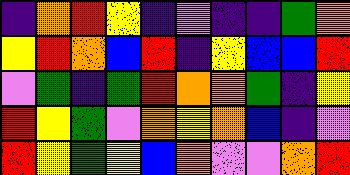[["indigo", "orange", "red", "yellow", "indigo", "violet", "indigo", "indigo", "green", "orange"], ["yellow", "red", "orange", "blue", "red", "indigo", "yellow", "blue", "blue", "red"], ["violet", "green", "indigo", "green", "red", "orange", "orange", "green", "indigo", "yellow"], ["red", "yellow", "green", "violet", "orange", "yellow", "orange", "blue", "indigo", "violet"], ["red", "yellow", "green", "yellow", "blue", "orange", "violet", "violet", "orange", "red"]]